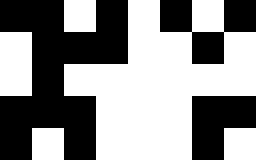[["black", "black", "white", "black", "white", "black", "white", "black"], ["white", "black", "black", "black", "white", "white", "black", "white"], ["white", "black", "white", "white", "white", "white", "white", "white"], ["black", "black", "black", "white", "white", "white", "black", "black"], ["black", "white", "black", "white", "white", "white", "black", "white"]]